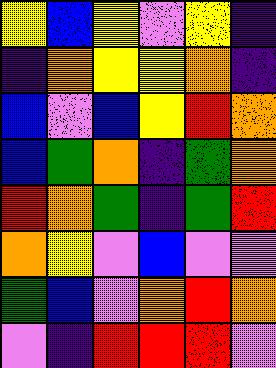[["yellow", "blue", "yellow", "violet", "yellow", "indigo"], ["indigo", "orange", "yellow", "yellow", "orange", "indigo"], ["blue", "violet", "blue", "yellow", "red", "orange"], ["blue", "green", "orange", "indigo", "green", "orange"], ["red", "orange", "green", "indigo", "green", "red"], ["orange", "yellow", "violet", "blue", "violet", "violet"], ["green", "blue", "violet", "orange", "red", "orange"], ["violet", "indigo", "red", "red", "red", "violet"]]